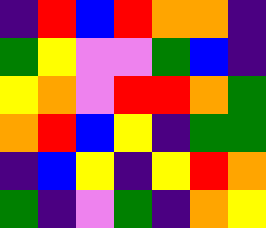[["indigo", "red", "blue", "red", "orange", "orange", "indigo"], ["green", "yellow", "violet", "violet", "green", "blue", "indigo"], ["yellow", "orange", "violet", "red", "red", "orange", "green"], ["orange", "red", "blue", "yellow", "indigo", "green", "green"], ["indigo", "blue", "yellow", "indigo", "yellow", "red", "orange"], ["green", "indigo", "violet", "green", "indigo", "orange", "yellow"]]